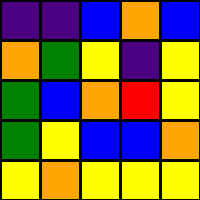[["indigo", "indigo", "blue", "orange", "blue"], ["orange", "green", "yellow", "indigo", "yellow"], ["green", "blue", "orange", "red", "yellow"], ["green", "yellow", "blue", "blue", "orange"], ["yellow", "orange", "yellow", "yellow", "yellow"]]